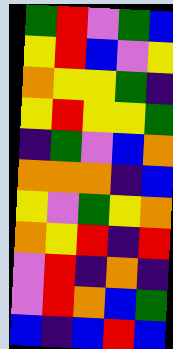[["green", "red", "violet", "green", "blue"], ["yellow", "red", "blue", "violet", "yellow"], ["orange", "yellow", "yellow", "green", "indigo"], ["yellow", "red", "yellow", "yellow", "green"], ["indigo", "green", "violet", "blue", "orange"], ["orange", "orange", "orange", "indigo", "blue"], ["yellow", "violet", "green", "yellow", "orange"], ["orange", "yellow", "red", "indigo", "red"], ["violet", "red", "indigo", "orange", "indigo"], ["violet", "red", "orange", "blue", "green"], ["blue", "indigo", "blue", "red", "blue"]]